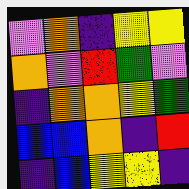[["violet", "orange", "indigo", "yellow", "yellow"], ["orange", "violet", "red", "green", "violet"], ["indigo", "orange", "orange", "yellow", "green"], ["blue", "blue", "orange", "indigo", "red"], ["indigo", "blue", "yellow", "yellow", "indigo"]]